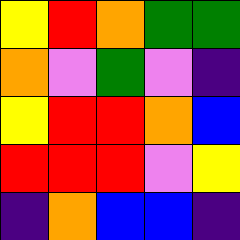[["yellow", "red", "orange", "green", "green"], ["orange", "violet", "green", "violet", "indigo"], ["yellow", "red", "red", "orange", "blue"], ["red", "red", "red", "violet", "yellow"], ["indigo", "orange", "blue", "blue", "indigo"]]